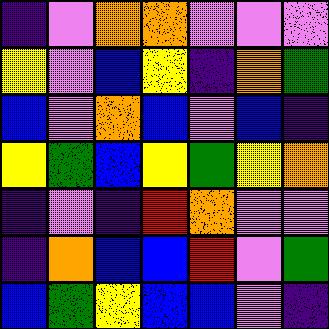[["indigo", "violet", "orange", "orange", "violet", "violet", "violet"], ["yellow", "violet", "blue", "yellow", "indigo", "orange", "green"], ["blue", "violet", "orange", "blue", "violet", "blue", "indigo"], ["yellow", "green", "blue", "yellow", "green", "yellow", "orange"], ["indigo", "violet", "indigo", "red", "orange", "violet", "violet"], ["indigo", "orange", "blue", "blue", "red", "violet", "green"], ["blue", "green", "yellow", "blue", "blue", "violet", "indigo"]]